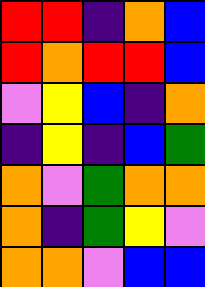[["red", "red", "indigo", "orange", "blue"], ["red", "orange", "red", "red", "blue"], ["violet", "yellow", "blue", "indigo", "orange"], ["indigo", "yellow", "indigo", "blue", "green"], ["orange", "violet", "green", "orange", "orange"], ["orange", "indigo", "green", "yellow", "violet"], ["orange", "orange", "violet", "blue", "blue"]]